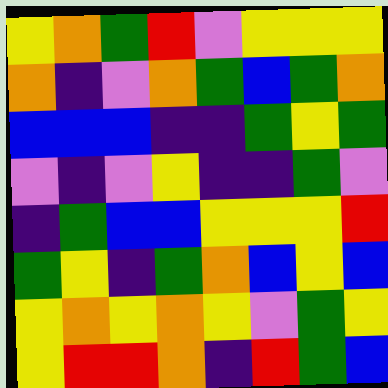[["yellow", "orange", "green", "red", "violet", "yellow", "yellow", "yellow"], ["orange", "indigo", "violet", "orange", "green", "blue", "green", "orange"], ["blue", "blue", "blue", "indigo", "indigo", "green", "yellow", "green"], ["violet", "indigo", "violet", "yellow", "indigo", "indigo", "green", "violet"], ["indigo", "green", "blue", "blue", "yellow", "yellow", "yellow", "red"], ["green", "yellow", "indigo", "green", "orange", "blue", "yellow", "blue"], ["yellow", "orange", "yellow", "orange", "yellow", "violet", "green", "yellow"], ["yellow", "red", "red", "orange", "indigo", "red", "green", "blue"]]